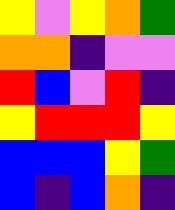[["yellow", "violet", "yellow", "orange", "green"], ["orange", "orange", "indigo", "violet", "violet"], ["red", "blue", "violet", "red", "indigo"], ["yellow", "red", "red", "red", "yellow"], ["blue", "blue", "blue", "yellow", "green"], ["blue", "indigo", "blue", "orange", "indigo"]]